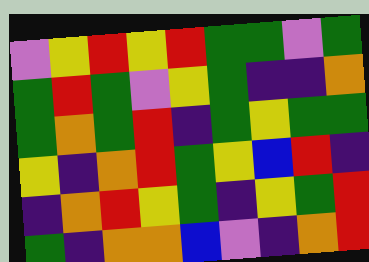[["violet", "yellow", "red", "yellow", "red", "green", "green", "violet", "green"], ["green", "red", "green", "violet", "yellow", "green", "indigo", "indigo", "orange"], ["green", "orange", "green", "red", "indigo", "green", "yellow", "green", "green"], ["yellow", "indigo", "orange", "red", "green", "yellow", "blue", "red", "indigo"], ["indigo", "orange", "red", "yellow", "green", "indigo", "yellow", "green", "red"], ["green", "indigo", "orange", "orange", "blue", "violet", "indigo", "orange", "red"]]